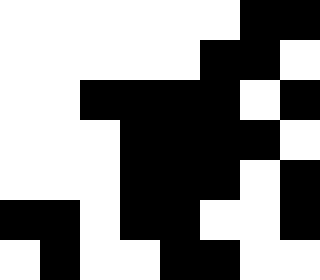[["white", "white", "white", "white", "white", "white", "black", "black"], ["white", "white", "white", "white", "white", "black", "black", "white"], ["white", "white", "black", "black", "black", "black", "white", "black"], ["white", "white", "white", "black", "black", "black", "black", "white"], ["white", "white", "white", "black", "black", "black", "white", "black"], ["black", "black", "white", "black", "black", "white", "white", "black"], ["white", "black", "white", "white", "black", "black", "white", "white"]]